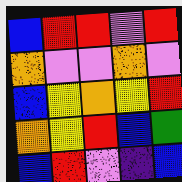[["blue", "red", "red", "violet", "red"], ["orange", "violet", "violet", "orange", "violet"], ["blue", "yellow", "orange", "yellow", "red"], ["orange", "yellow", "red", "blue", "green"], ["blue", "red", "violet", "indigo", "blue"]]